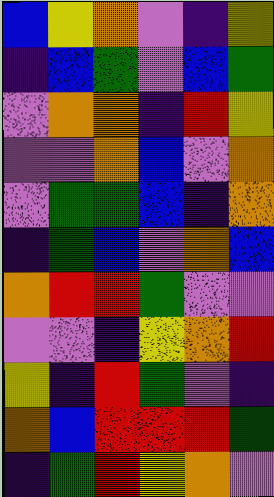[["blue", "yellow", "orange", "violet", "indigo", "yellow"], ["indigo", "blue", "green", "violet", "blue", "green"], ["violet", "orange", "orange", "indigo", "red", "yellow"], ["violet", "violet", "orange", "blue", "violet", "orange"], ["violet", "green", "green", "blue", "indigo", "orange"], ["indigo", "green", "blue", "violet", "orange", "blue"], ["orange", "red", "red", "green", "violet", "violet"], ["violet", "violet", "indigo", "yellow", "orange", "red"], ["yellow", "indigo", "red", "green", "violet", "indigo"], ["orange", "blue", "red", "red", "red", "green"], ["indigo", "green", "red", "yellow", "orange", "violet"]]